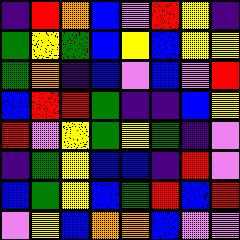[["indigo", "red", "orange", "blue", "violet", "red", "yellow", "indigo"], ["green", "yellow", "green", "blue", "yellow", "blue", "yellow", "yellow"], ["green", "orange", "indigo", "blue", "violet", "blue", "violet", "red"], ["blue", "red", "red", "green", "indigo", "indigo", "blue", "yellow"], ["red", "violet", "yellow", "green", "yellow", "green", "indigo", "violet"], ["indigo", "green", "yellow", "blue", "blue", "indigo", "red", "violet"], ["blue", "green", "yellow", "blue", "green", "red", "blue", "red"], ["violet", "yellow", "blue", "orange", "orange", "blue", "violet", "violet"]]